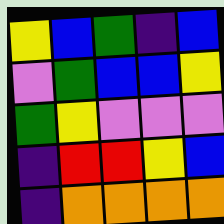[["yellow", "blue", "green", "indigo", "blue"], ["violet", "green", "blue", "blue", "yellow"], ["green", "yellow", "violet", "violet", "violet"], ["indigo", "red", "red", "yellow", "blue"], ["indigo", "orange", "orange", "orange", "orange"]]